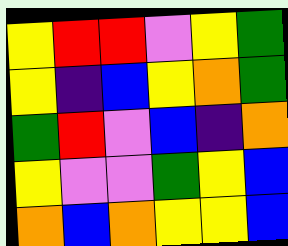[["yellow", "red", "red", "violet", "yellow", "green"], ["yellow", "indigo", "blue", "yellow", "orange", "green"], ["green", "red", "violet", "blue", "indigo", "orange"], ["yellow", "violet", "violet", "green", "yellow", "blue"], ["orange", "blue", "orange", "yellow", "yellow", "blue"]]